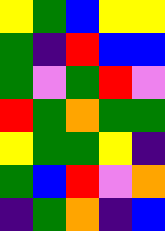[["yellow", "green", "blue", "yellow", "yellow"], ["green", "indigo", "red", "blue", "blue"], ["green", "violet", "green", "red", "violet"], ["red", "green", "orange", "green", "green"], ["yellow", "green", "green", "yellow", "indigo"], ["green", "blue", "red", "violet", "orange"], ["indigo", "green", "orange", "indigo", "blue"]]